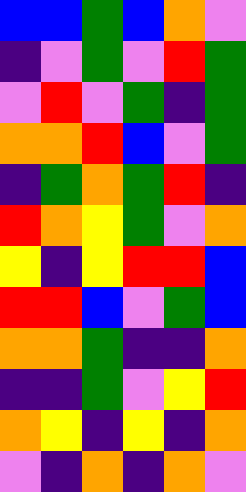[["blue", "blue", "green", "blue", "orange", "violet"], ["indigo", "violet", "green", "violet", "red", "green"], ["violet", "red", "violet", "green", "indigo", "green"], ["orange", "orange", "red", "blue", "violet", "green"], ["indigo", "green", "orange", "green", "red", "indigo"], ["red", "orange", "yellow", "green", "violet", "orange"], ["yellow", "indigo", "yellow", "red", "red", "blue"], ["red", "red", "blue", "violet", "green", "blue"], ["orange", "orange", "green", "indigo", "indigo", "orange"], ["indigo", "indigo", "green", "violet", "yellow", "red"], ["orange", "yellow", "indigo", "yellow", "indigo", "orange"], ["violet", "indigo", "orange", "indigo", "orange", "violet"]]